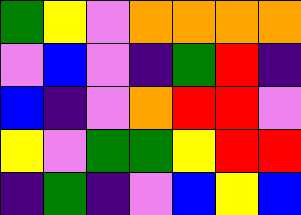[["green", "yellow", "violet", "orange", "orange", "orange", "orange"], ["violet", "blue", "violet", "indigo", "green", "red", "indigo"], ["blue", "indigo", "violet", "orange", "red", "red", "violet"], ["yellow", "violet", "green", "green", "yellow", "red", "red"], ["indigo", "green", "indigo", "violet", "blue", "yellow", "blue"]]